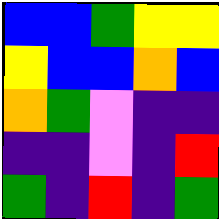[["blue", "blue", "green", "yellow", "yellow"], ["yellow", "blue", "blue", "orange", "blue"], ["orange", "green", "violet", "indigo", "indigo"], ["indigo", "indigo", "violet", "indigo", "red"], ["green", "indigo", "red", "indigo", "green"]]